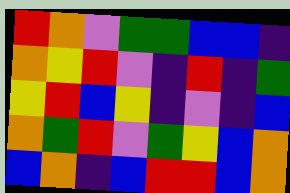[["red", "orange", "violet", "green", "green", "blue", "blue", "indigo"], ["orange", "yellow", "red", "violet", "indigo", "red", "indigo", "green"], ["yellow", "red", "blue", "yellow", "indigo", "violet", "indigo", "blue"], ["orange", "green", "red", "violet", "green", "yellow", "blue", "orange"], ["blue", "orange", "indigo", "blue", "red", "red", "blue", "orange"]]